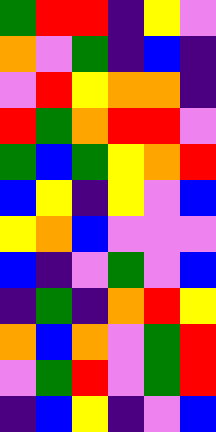[["green", "red", "red", "indigo", "yellow", "violet"], ["orange", "violet", "green", "indigo", "blue", "indigo"], ["violet", "red", "yellow", "orange", "orange", "indigo"], ["red", "green", "orange", "red", "red", "violet"], ["green", "blue", "green", "yellow", "orange", "red"], ["blue", "yellow", "indigo", "yellow", "violet", "blue"], ["yellow", "orange", "blue", "violet", "violet", "violet"], ["blue", "indigo", "violet", "green", "violet", "blue"], ["indigo", "green", "indigo", "orange", "red", "yellow"], ["orange", "blue", "orange", "violet", "green", "red"], ["violet", "green", "red", "violet", "green", "red"], ["indigo", "blue", "yellow", "indigo", "violet", "blue"]]